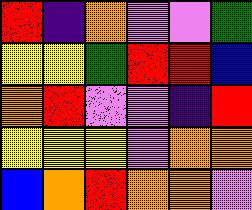[["red", "indigo", "orange", "violet", "violet", "green"], ["yellow", "yellow", "green", "red", "red", "blue"], ["orange", "red", "violet", "violet", "indigo", "red"], ["yellow", "yellow", "yellow", "violet", "orange", "orange"], ["blue", "orange", "red", "orange", "orange", "violet"]]